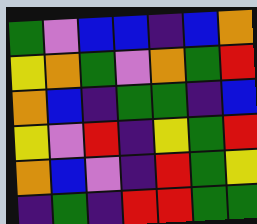[["green", "violet", "blue", "blue", "indigo", "blue", "orange"], ["yellow", "orange", "green", "violet", "orange", "green", "red"], ["orange", "blue", "indigo", "green", "green", "indigo", "blue"], ["yellow", "violet", "red", "indigo", "yellow", "green", "red"], ["orange", "blue", "violet", "indigo", "red", "green", "yellow"], ["indigo", "green", "indigo", "red", "red", "green", "green"]]